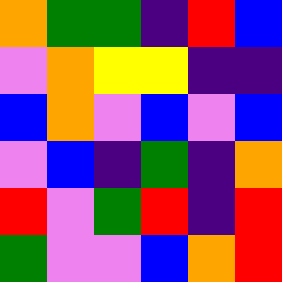[["orange", "green", "green", "indigo", "red", "blue"], ["violet", "orange", "yellow", "yellow", "indigo", "indigo"], ["blue", "orange", "violet", "blue", "violet", "blue"], ["violet", "blue", "indigo", "green", "indigo", "orange"], ["red", "violet", "green", "red", "indigo", "red"], ["green", "violet", "violet", "blue", "orange", "red"]]